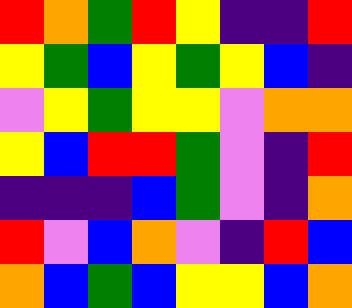[["red", "orange", "green", "red", "yellow", "indigo", "indigo", "red"], ["yellow", "green", "blue", "yellow", "green", "yellow", "blue", "indigo"], ["violet", "yellow", "green", "yellow", "yellow", "violet", "orange", "orange"], ["yellow", "blue", "red", "red", "green", "violet", "indigo", "red"], ["indigo", "indigo", "indigo", "blue", "green", "violet", "indigo", "orange"], ["red", "violet", "blue", "orange", "violet", "indigo", "red", "blue"], ["orange", "blue", "green", "blue", "yellow", "yellow", "blue", "orange"]]